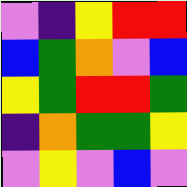[["violet", "indigo", "yellow", "red", "red"], ["blue", "green", "orange", "violet", "blue"], ["yellow", "green", "red", "red", "green"], ["indigo", "orange", "green", "green", "yellow"], ["violet", "yellow", "violet", "blue", "violet"]]